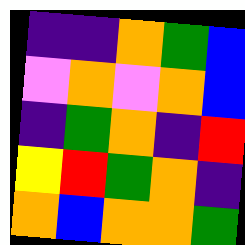[["indigo", "indigo", "orange", "green", "blue"], ["violet", "orange", "violet", "orange", "blue"], ["indigo", "green", "orange", "indigo", "red"], ["yellow", "red", "green", "orange", "indigo"], ["orange", "blue", "orange", "orange", "green"]]